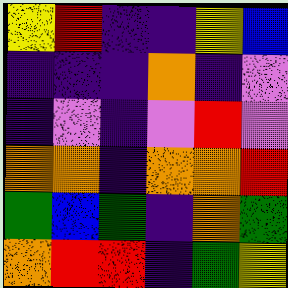[["yellow", "red", "indigo", "indigo", "yellow", "blue"], ["indigo", "indigo", "indigo", "orange", "indigo", "violet"], ["indigo", "violet", "indigo", "violet", "red", "violet"], ["orange", "orange", "indigo", "orange", "orange", "red"], ["green", "blue", "green", "indigo", "orange", "green"], ["orange", "red", "red", "indigo", "green", "yellow"]]